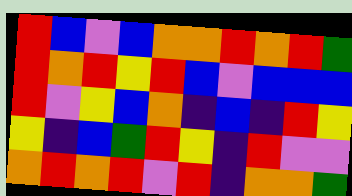[["red", "blue", "violet", "blue", "orange", "orange", "red", "orange", "red", "green"], ["red", "orange", "red", "yellow", "red", "blue", "violet", "blue", "blue", "blue"], ["red", "violet", "yellow", "blue", "orange", "indigo", "blue", "indigo", "red", "yellow"], ["yellow", "indigo", "blue", "green", "red", "yellow", "indigo", "red", "violet", "violet"], ["orange", "red", "orange", "red", "violet", "red", "indigo", "orange", "orange", "green"]]